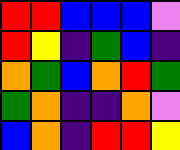[["red", "red", "blue", "blue", "blue", "violet"], ["red", "yellow", "indigo", "green", "blue", "indigo"], ["orange", "green", "blue", "orange", "red", "green"], ["green", "orange", "indigo", "indigo", "orange", "violet"], ["blue", "orange", "indigo", "red", "red", "yellow"]]